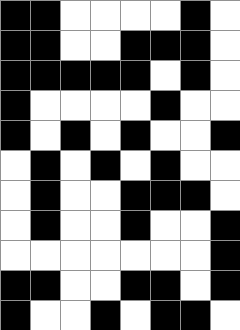[["black", "black", "white", "white", "white", "white", "black", "white"], ["black", "black", "white", "white", "black", "black", "black", "white"], ["black", "black", "black", "black", "black", "white", "black", "white"], ["black", "white", "white", "white", "white", "black", "white", "white"], ["black", "white", "black", "white", "black", "white", "white", "black"], ["white", "black", "white", "black", "white", "black", "white", "white"], ["white", "black", "white", "white", "black", "black", "black", "white"], ["white", "black", "white", "white", "black", "white", "white", "black"], ["white", "white", "white", "white", "white", "white", "white", "black"], ["black", "black", "white", "white", "black", "black", "white", "black"], ["black", "white", "white", "black", "white", "black", "black", "white"]]